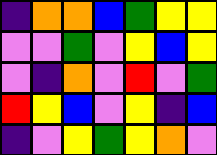[["indigo", "orange", "orange", "blue", "green", "yellow", "yellow"], ["violet", "violet", "green", "violet", "yellow", "blue", "yellow"], ["violet", "indigo", "orange", "violet", "red", "violet", "green"], ["red", "yellow", "blue", "violet", "yellow", "indigo", "blue"], ["indigo", "violet", "yellow", "green", "yellow", "orange", "violet"]]